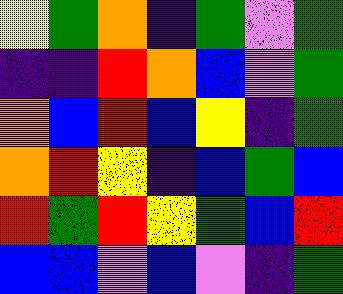[["yellow", "green", "orange", "indigo", "green", "violet", "green"], ["indigo", "indigo", "red", "orange", "blue", "violet", "green"], ["orange", "blue", "red", "blue", "yellow", "indigo", "green"], ["orange", "red", "yellow", "indigo", "blue", "green", "blue"], ["red", "green", "red", "yellow", "green", "blue", "red"], ["blue", "blue", "violet", "blue", "violet", "indigo", "green"]]